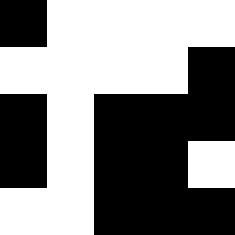[["black", "white", "white", "white", "white"], ["white", "white", "white", "white", "black"], ["black", "white", "black", "black", "black"], ["black", "white", "black", "black", "white"], ["white", "white", "black", "black", "black"]]